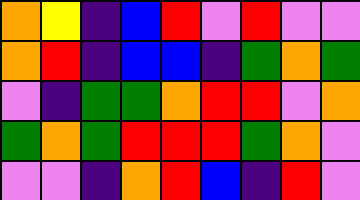[["orange", "yellow", "indigo", "blue", "red", "violet", "red", "violet", "violet"], ["orange", "red", "indigo", "blue", "blue", "indigo", "green", "orange", "green"], ["violet", "indigo", "green", "green", "orange", "red", "red", "violet", "orange"], ["green", "orange", "green", "red", "red", "red", "green", "orange", "violet"], ["violet", "violet", "indigo", "orange", "red", "blue", "indigo", "red", "violet"]]